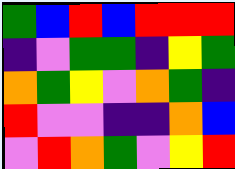[["green", "blue", "red", "blue", "red", "red", "red"], ["indigo", "violet", "green", "green", "indigo", "yellow", "green"], ["orange", "green", "yellow", "violet", "orange", "green", "indigo"], ["red", "violet", "violet", "indigo", "indigo", "orange", "blue"], ["violet", "red", "orange", "green", "violet", "yellow", "red"]]